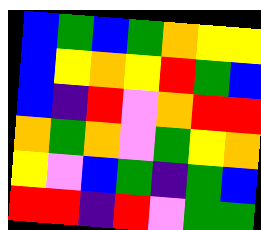[["blue", "green", "blue", "green", "orange", "yellow", "yellow"], ["blue", "yellow", "orange", "yellow", "red", "green", "blue"], ["blue", "indigo", "red", "violet", "orange", "red", "red"], ["orange", "green", "orange", "violet", "green", "yellow", "orange"], ["yellow", "violet", "blue", "green", "indigo", "green", "blue"], ["red", "red", "indigo", "red", "violet", "green", "green"]]